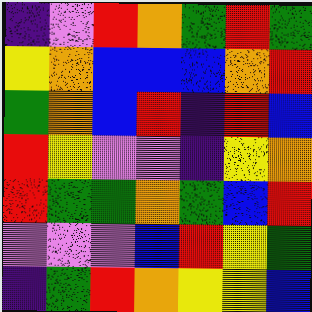[["indigo", "violet", "red", "orange", "green", "red", "green"], ["yellow", "orange", "blue", "blue", "blue", "orange", "red"], ["green", "orange", "blue", "red", "indigo", "red", "blue"], ["red", "yellow", "violet", "violet", "indigo", "yellow", "orange"], ["red", "green", "green", "orange", "green", "blue", "red"], ["violet", "violet", "violet", "blue", "red", "yellow", "green"], ["indigo", "green", "red", "orange", "yellow", "yellow", "blue"]]